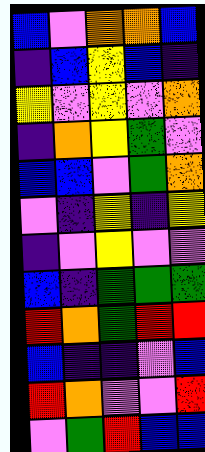[["blue", "violet", "orange", "orange", "blue"], ["indigo", "blue", "yellow", "blue", "indigo"], ["yellow", "violet", "yellow", "violet", "orange"], ["indigo", "orange", "yellow", "green", "violet"], ["blue", "blue", "violet", "green", "orange"], ["violet", "indigo", "yellow", "indigo", "yellow"], ["indigo", "violet", "yellow", "violet", "violet"], ["blue", "indigo", "green", "green", "green"], ["red", "orange", "green", "red", "red"], ["blue", "indigo", "indigo", "violet", "blue"], ["red", "orange", "violet", "violet", "red"], ["violet", "green", "red", "blue", "blue"]]